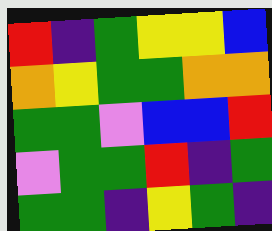[["red", "indigo", "green", "yellow", "yellow", "blue"], ["orange", "yellow", "green", "green", "orange", "orange"], ["green", "green", "violet", "blue", "blue", "red"], ["violet", "green", "green", "red", "indigo", "green"], ["green", "green", "indigo", "yellow", "green", "indigo"]]